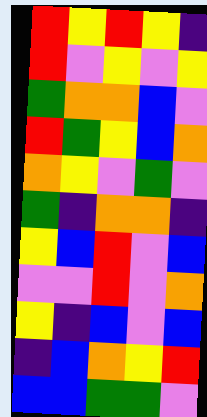[["red", "yellow", "red", "yellow", "indigo"], ["red", "violet", "yellow", "violet", "yellow"], ["green", "orange", "orange", "blue", "violet"], ["red", "green", "yellow", "blue", "orange"], ["orange", "yellow", "violet", "green", "violet"], ["green", "indigo", "orange", "orange", "indigo"], ["yellow", "blue", "red", "violet", "blue"], ["violet", "violet", "red", "violet", "orange"], ["yellow", "indigo", "blue", "violet", "blue"], ["indigo", "blue", "orange", "yellow", "red"], ["blue", "blue", "green", "green", "violet"]]